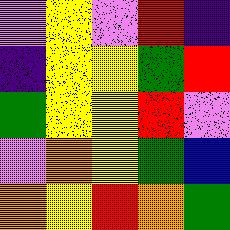[["violet", "yellow", "violet", "red", "indigo"], ["indigo", "yellow", "yellow", "green", "red"], ["green", "yellow", "yellow", "red", "violet"], ["violet", "orange", "yellow", "green", "blue"], ["orange", "yellow", "red", "orange", "green"]]